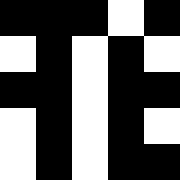[["black", "black", "black", "white", "black"], ["white", "black", "white", "black", "white"], ["black", "black", "white", "black", "black"], ["white", "black", "white", "black", "white"], ["white", "black", "white", "black", "black"]]